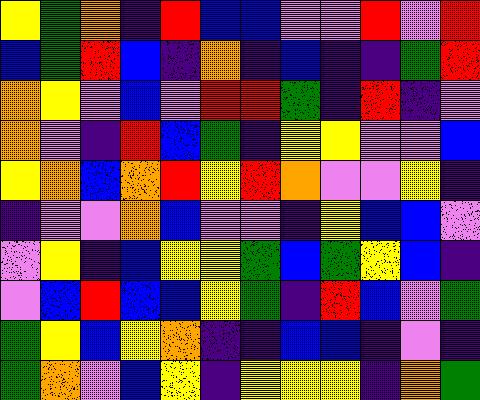[["yellow", "green", "orange", "indigo", "red", "blue", "blue", "violet", "violet", "red", "violet", "red"], ["blue", "green", "red", "blue", "indigo", "orange", "indigo", "blue", "indigo", "indigo", "green", "red"], ["orange", "yellow", "violet", "blue", "violet", "red", "red", "green", "indigo", "red", "indigo", "violet"], ["orange", "violet", "indigo", "red", "blue", "green", "indigo", "yellow", "yellow", "violet", "violet", "blue"], ["yellow", "orange", "blue", "orange", "red", "yellow", "red", "orange", "violet", "violet", "yellow", "indigo"], ["indigo", "violet", "violet", "orange", "blue", "violet", "violet", "indigo", "yellow", "blue", "blue", "violet"], ["violet", "yellow", "indigo", "blue", "yellow", "yellow", "green", "blue", "green", "yellow", "blue", "indigo"], ["violet", "blue", "red", "blue", "blue", "yellow", "green", "indigo", "red", "blue", "violet", "green"], ["green", "yellow", "blue", "yellow", "orange", "indigo", "indigo", "blue", "blue", "indigo", "violet", "indigo"], ["green", "orange", "violet", "blue", "yellow", "indigo", "yellow", "yellow", "yellow", "indigo", "orange", "green"]]